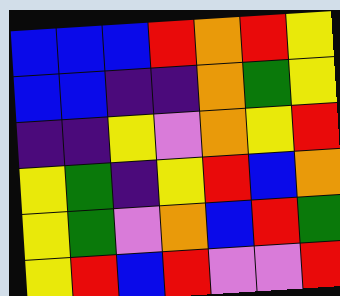[["blue", "blue", "blue", "red", "orange", "red", "yellow"], ["blue", "blue", "indigo", "indigo", "orange", "green", "yellow"], ["indigo", "indigo", "yellow", "violet", "orange", "yellow", "red"], ["yellow", "green", "indigo", "yellow", "red", "blue", "orange"], ["yellow", "green", "violet", "orange", "blue", "red", "green"], ["yellow", "red", "blue", "red", "violet", "violet", "red"]]